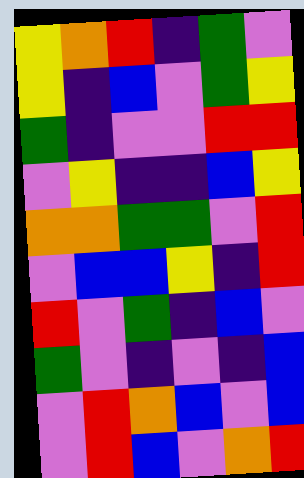[["yellow", "orange", "red", "indigo", "green", "violet"], ["yellow", "indigo", "blue", "violet", "green", "yellow"], ["green", "indigo", "violet", "violet", "red", "red"], ["violet", "yellow", "indigo", "indigo", "blue", "yellow"], ["orange", "orange", "green", "green", "violet", "red"], ["violet", "blue", "blue", "yellow", "indigo", "red"], ["red", "violet", "green", "indigo", "blue", "violet"], ["green", "violet", "indigo", "violet", "indigo", "blue"], ["violet", "red", "orange", "blue", "violet", "blue"], ["violet", "red", "blue", "violet", "orange", "red"]]